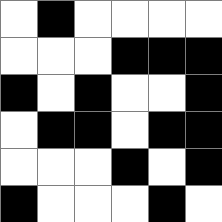[["white", "black", "white", "white", "white", "white"], ["white", "white", "white", "black", "black", "black"], ["black", "white", "black", "white", "white", "black"], ["white", "black", "black", "white", "black", "black"], ["white", "white", "white", "black", "white", "black"], ["black", "white", "white", "white", "black", "white"]]